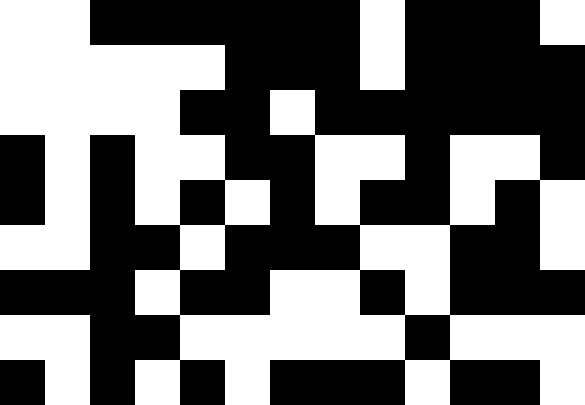[["white", "white", "black", "black", "black", "black", "black", "black", "white", "black", "black", "black", "white"], ["white", "white", "white", "white", "white", "black", "black", "black", "white", "black", "black", "black", "black"], ["white", "white", "white", "white", "black", "black", "white", "black", "black", "black", "black", "black", "black"], ["black", "white", "black", "white", "white", "black", "black", "white", "white", "black", "white", "white", "black"], ["black", "white", "black", "white", "black", "white", "black", "white", "black", "black", "white", "black", "white"], ["white", "white", "black", "black", "white", "black", "black", "black", "white", "white", "black", "black", "white"], ["black", "black", "black", "white", "black", "black", "white", "white", "black", "white", "black", "black", "black"], ["white", "white", "black", "black", "white", "white", "white", "white", "white", "black", "white", "white", "white"], ["black", "white", "black", "white", "black", "white", "black", "black", "black", "white", "black", "black", "white"]]